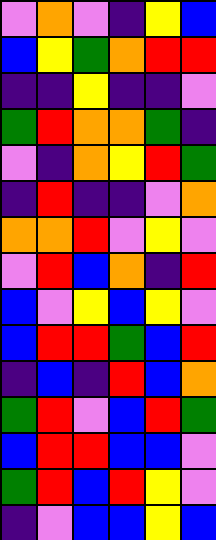[["violet", "orange", "violet", "indigo", "yellow", "blue"], ["blue", "yellow", "green", "orange", "red", "red"], ["indigo", "indigo", "yellow", "indigo", "indigo", "violet"], ["green", "red", "orange", "orange", "green", "indigo"], ["violet", "indigo", "orange", "yellow", "red", "green"], ["indigo", "red", "indigo", "indigo", "violet", "orange"], ["orange", "orange", "red", "violet", "yellow", "violet"], ["violet", "red", "blue", "orange", "indigo", "red"], ["blue", "violet", "yellow", "blue", "yellow", "violet"], ["blue", "red", "red", "green", "blue", "red"], ["indigo", "blue", "indigo", "red", "blue", "orange"], ["green", "red", "violet", "blue", "red", "green"], ["blue", "red", "red", "blue", "blue", "violet"], ["green", "red", "blue", "red", "yellow", "violet"], ["indigo", "violet", "blue", "blue", "yellow", "blue"]]